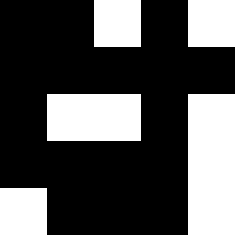[["black", "black", "white", "black", "white"], ["black", "black", "black", "black", "black"], ["black", "white", "white", "black", "white"], ["black", "black", "black", "black", "white"], ["white", "black", "black", "black", "white"]]